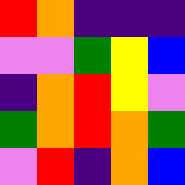[["red", "orange", "indigo", "indigo", "indigo"], ["violet", "violet", "green", "yellow", "blue"], ["indigo", "orange", "red", "yellow", "violet"], ["green", "orange", "red", "orange", "green"], ["violet", "red", "indigo", "orange", "blue"]]